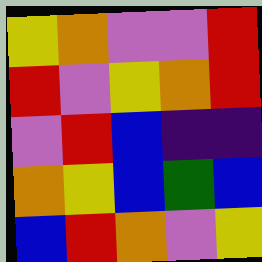[["yellow", "orange", "violet", "violet", "red"], ["red", "violet", "yellow", "orange", "red"], ["violet", "red", "blue", "indigo", "indigo"], ["orange", "yellow", "blue", "green", "blue"], ["blue", "red", "orange", "violet", "yellow"]]